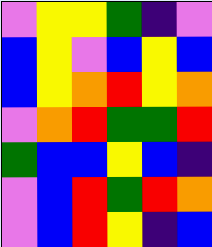[["violet", "yellow", "yellow", "green", "indigo", "violet"], ["blue", "yellow", "violet", "blue", "yellow", "blue"], ["blue", "yellow", "orange", "red", "yellow", "orange"], ["violet", "orange", "red", "green", "green", "red"], ["green", "blue", "blue", "yellow", "blue", "indigo"], ["violet", "blue", "red", "green", "red", "orange"], ["violet", "blue", "red", "yellow", "indigo", "blue"]]